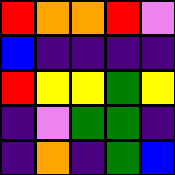[["red", "orange", "orange", "red", "violet"], ["blue", "indigo", "indigo", "indigo", "indigo"], ["red", "yellow", "yellow", "green", "yellow"], ["indigo", "violet", "green", "green", "indigo"], ["indigo", "orange", "indigo", "green", "blue"]]